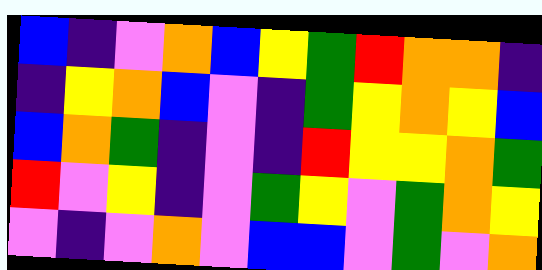[["blue", "indigo", "violet", "orange", "blue", "yellow", "green", "red", "orange", "orange", "indigo"], ["indigo", "yellow", "orange", "blue", "violet", "indigo", "green", "yellow", "orange", "yellow", "blue"], ["blue", "orange", "green", "indigo", "violet", "indigo", "red", "yellow", "yellow", "orange", "green"], ["red", "violet", "yellow", "indigo", "violet", "green", "yellow", "violet", "green", "orange", "yellow"], ["violet", "indigo", "violet", "orange", "violet", "blue", "blue", "violet", "green", "violet", "orange"]]